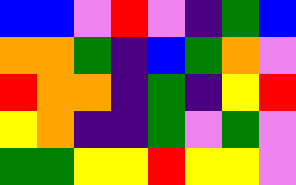[["blue", "blue", "violet", "red", "violet", "indigo", "green", "blue"], ["orange", "orange", "green", "indigo", "blue", "green", "orange", "violet"], ["red", "orange", "orange", "indigo", "green", "indigo", "yellow", "red"], ["yellow", "orange", "indigo", "indigo", "green", "violet", "green", "violet"], ["green", "green", "yellow", "yellow", "red", "yellow", "yellow", "violet"]]